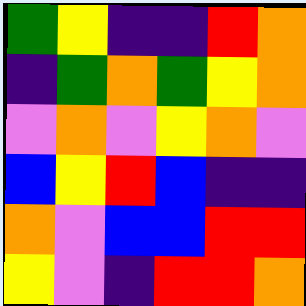[["green", "yellow", "indigo", "indigo", "red", "orange"], ["indigo", "green", "orange", "green", "yellow", "orange"], ["violet", "orange", "violet", "yellow", "orange", "violet"], ["blue", "yellow", "red", "blue", "indigo", "indigo"], ["orange", "violet", "blue", "blue", "red", "red"], ["yellow", "violet", "indigo", "red", "red", "orange"]]